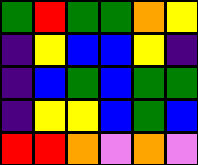[["green", "red", "green", "green", "orange", "yellow"], ["indigo", "yellow", "blue", "blue", "yellow", "indigo"], ["indigo", "blue", "green", "blue", "green", "green"], ["indigo", "yellow", "yellow", "blue", "green", "blue"], ["red", "red", "orange", "violet", "orange", "violet"]]